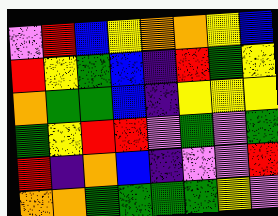[["violet", "red", "blue", "yellow", "orange", "orange", "yellow", "blue"], ["red", "yellow", "green", "blue", "indigo", "red", "green", "yellow"], ["orange", "green", "green", "blue", "indigo", "yellow", "yellow", "yellow"], ["green", "yellow", "red", "red", "violet", "green", "violet", "green"], ["red", "indigo", "orange", "blue", "indigo", "violet", "violet", "red"], ["orange", "orange", "green", "green", "green", "green", "yellow", "violet"]]